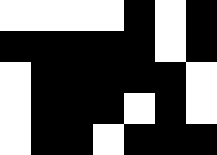[["white", "white", "white", "white", "black", "white", "black"], ["black", "black", "black", "black", "black", "white", "black"], ["white", "black", "black", "black", "black", "black", "white"], ["white", "black", "black", "black", "white", "black", "white"], ["white", "black", "black", "white", "black", "black", "black"]]